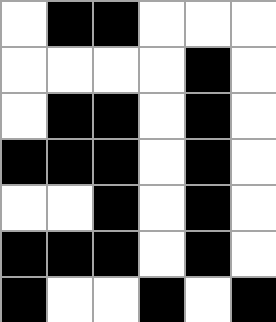[["white", "black", "black", "white", "white", "white"], ["white", "white", "white", "white", "black", "white"], ["white", "black", "black", "white", "black", "white"], ["black", "black", "black", "white", "black", "white"], ["white", "white", "black", "white", "black", "white"], ["black", "black", "black", "white", "black", "white"], ["black", "white", "white", "black", "white", "black"]]